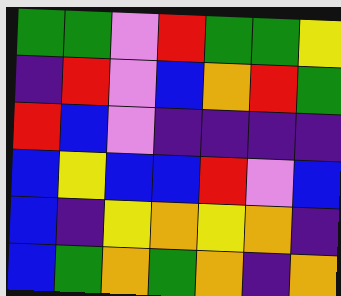[["green", "green", "violet", "red", "green", "green", "yellow"], ["indigo", "red", "violet", "blue", "orange", "red", "green"], ["red", "blue", "violet", "indigo", "indigo", "indigo", "indigo"], ["blue", "yellow", "blue", "blue", "red", "violet", "blue"], ["blue", "indigo", "yellow", "orange", "yellow", "orange", "indigo"], ["blue", "green", "orange", "green", "orange", "indigo", "orange"]]